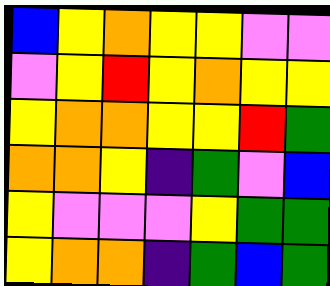[["blue", "yellow", "orange", "yellow", "yellow", "violet", "violet"], ["violet", "yellow", "red", "yellow", "orange", "yellow", "yellow"], ["yellow", "orange", "orange", "yellow", "yellow", "red", "green"], ["orange", "orange", "yellow", "indigo", "green", "violet", "blue"], ["yellow", "violet", "violet", "violet", "yellow", "green", "green"], ["yellow", "orange", "orange", "indigo", "green", "blue", "green"]]